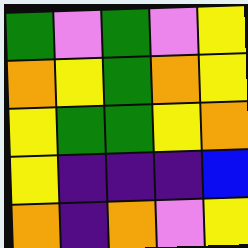[["green", "violet", "green", "violet", "yellow"], ["orange", "yellow", "green", "orange", "yellow"], ["yellow", "green", "green", "yellow", "orange"], ["yellow", "indigo", "indigo", "indigo", "blue"], ["orange", "indigo", "orange", "violet", "yellow"]]